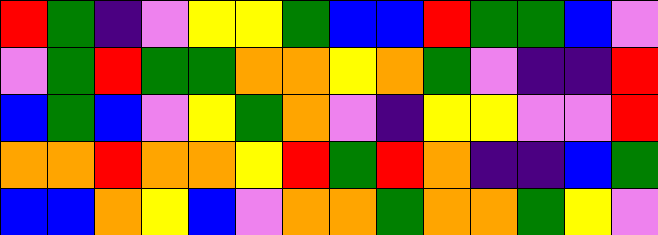[["red", "green", "indigo", "violet", "yellow", "yellow", "green", "blue", "blue", "red", "green", "green", "blue", "violet"], ["violet", "green", "red", "green", "green", "orange", "orange", "yellow", "orange", "green", "violet", "indigo", "indigo", "red"], ["blue", "green", "blue", "violet", "yellow", "green", "orange", "violet", "indigo", "yellow", "yellow", "violet", "violet", "red"], ["orange", "orange", "red", "orange", "orange", "yellow", "red", "green", "red", "orange", "indigo", "indigo", "blue", "green"], ["blue", "blue", "orange", "yellow", "blue", "violet", "orange", "orange", "green", "orange", "orange", "green", "yellow", "violet"]]